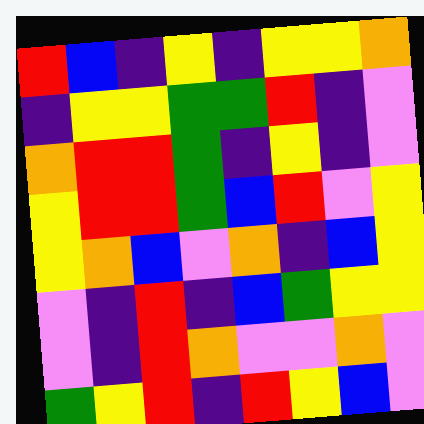[["red", "blue", "indigo", "yellow", "indigo", "yellow", "yellow", "orange"], ["indigo", "yellow", "yellow", "green", "green", "red", "indigo", "violet"], ["orange", "red", "red", "green", "indigo", "yellow", "indigo", "violet"], ["yellow", "red", "red", "green", "blue", "red", "violet", "yellow"], ["yellow", "orange", "blue", "violet", "orange", "indigo", "blue", "yellow"], ["violet", "indigo", "red", "indigo", "blue", "green", "yellow", "yellow"], ["violet", "indigo", "red", "orange", "violet", "violet", "orange", "violet"], ["green", "yellow", "red", "indigo", "red", "yellow", "blue", "violet"]]